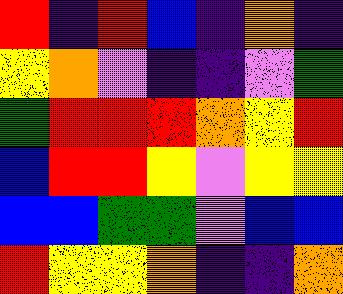[["red", "indigo", "red", "blue", "indigo", "orange", "indigo"], ["yellow", "orange", "violet", "indigo", "indigo", "violet", "green"], ["green", "red", "red", "red", "orange", "yellow", "red"], ["blue", "red", "red", "yellow", "violet", "yellow", "yellow"], ["blue", "blue", "green", "green", "violet", "blue", "blue"], ["red", "yellow", "yellow", "orange", "indigo", "indigo", "orange"]]